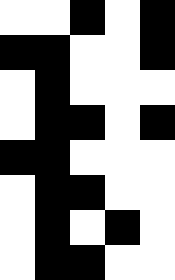[["white", "white", "black", "white", "black"], ["black", "black", "white", "white", "black"], ["white", "black", "white", "white", "white"], ["white", "black", "black", "white", "black"], ["black", "black", "white", "white", "white"], ["white", "black", "black", "white", "white"], ["white", "black", "white", "black", "white"], ["white", "black", "black", "white", "white"]]